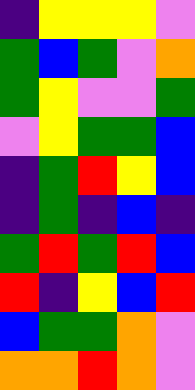[["indigo", "yellow", "yellow", "yellow", "violet"], ["green", "blue", "green", "violet", "orange"], ["green", "yellow", "violet", "violet", "green"], ["violet", "yellow", "green", "green", "blue"], ["indigo", "green", "red", "yellow", "blue"], ["indigo", "green", "indigo", "blue", "indigo"], ["green", "red", "green", "red", "blue"], ["red", "indigo", "yellow", "blue", "red"], ["blue", "green", "green", "orange", "violet"], ["orange", "orange", "red", "orange", "violet"]]